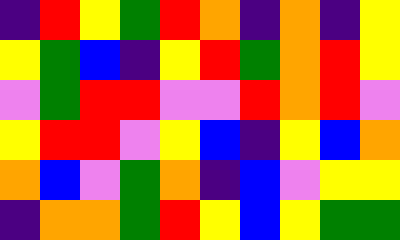[["indigo", "red", "yellow", "green", "red", "orange", "indigo", "orange", "indigo", "yellow"], ["yellow", "green", "blue", "indigo", "yellow", "red", "green", "orange", "red", "yellow"], ["violet", "green", "red", "red", "violet", "violet", "red", "orange", "red", "violet"], ["yellow", "red", "red", "violet", "yellow", "blue", "indigo", "yellow", "blue", "orange"], ["orange", "blue", "violet", "green", "orange", "indigo", "blue", "violet", "yellow", "yellow"], ["indigo", "orange", "orange", "green", "red", "yellow", "blue", "yellow", "green", "green"]]